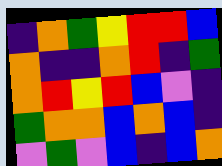[["indigo", "orange", "green", "yellow", "red", "red", "blue"], ["orange", "indigo", "indigo", "orange", "red", "indigo", "green"], ["orange", "red", "yellow", "red", "blue", "violet", "indigo"], ["green", "orange", "orange", "blue", "orange", "blue", "indigo"], ["violet", "green", "violet", "blue", "indigo", "blue", "orange"]]